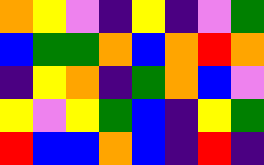[["orange", "yellow", "violet", "indigo", "yellow", "indigo", "violet", "green"], ["blue", "green", "green", "orange", "blue", "orange", "red", "orange"], ["indigo", "yellow", "orange", "indigo", "green", "orange", "blue", "violet"], ["yellow", "violet", "yellow", "green", "blue", "indigo", "yellow", "green"], ["red", "blue", "blue", "orange", "blue", "indigo", "red", "indigo"]]